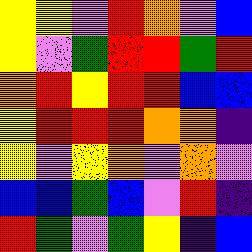[["yellow", "yellow", "violet", "red", "orange", "violet", "blue"], ["yellow", "violet", "green", "red", "red", "green", "red"], ["orange", "red", "yellow", "red", "red", "blue", "blue"], ["yellow", "red", "red", "red", "orange", "orange", "indigo"], ["yellow", "violet", "yellow", "orange", "violet", "orange", "violet"], ["blue", "blue", "green", "blue", "violet", "red", "indigo"], ["red", "green", "violet", "green", "yellow", "indigo", "blue"]]